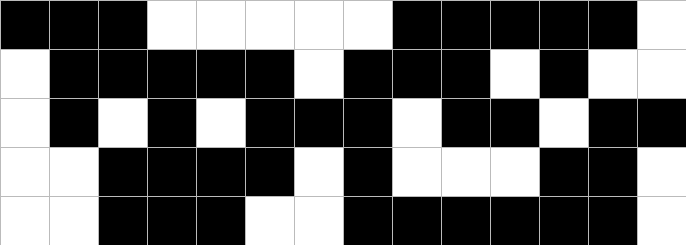[["black", "black", "black", "white", "white", "white", "white", "white", "black", "black", "black", "black", "black", "white"], ["white", "black", "black", "black", "black", "black", "white", "black", "black", "black", "white", "black", "white", "white"], ["white", "black", "white", "black", "white", "black", "black", "black", "white", "black", "black", "white", "black", "black"], ["white", "white", "black", "black", "black", "black", "white", "black", "white", "white", "white", "black", "black", "white"], ["white", "white", "black", "black", "black", "white", "white", "black", "black", "black", "black", "black", "black", "white"]]